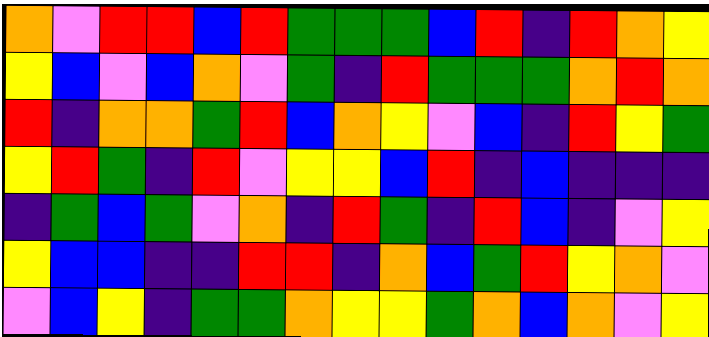[["orange", "violet", "red", "red", "blue", "red", "green", "green", "green", "blue", "red", "indigo", "red", "orange", "yellow"], ["yellow", "blue", "violet", "blue", "orange", "violet", "green", "indigo", "red", "green", "green", "green", "orange", "red", "orange"], ["red", "indigo", "orange", "orange", "green", "red", "blue", "orange", "yellow", "violet", "blue", "indigo", "red", "yellow", "green"], ["yellow", "red", "green", "indigo", "red", "violet", "yellow", "yellow", "blue", "red", "indigo", "blue", "indigo", "indigo", "indigo"], ["indigo", "green", "blue", "green", "violet", "orange", "indigo", "red", "green", "indigo", "red", "blue", "indigo", "violet", "yellow"], ["yellow", "blue", "blue", "indigo", "indigo", "red", "red", "indigo", "orange", "blue", "green", "red", "yellow", "orange", "violet"], ["violet", "blue", "yellow", "indigo", "green", "green", "orange", "yellow", "yellow", "green", "orange", "blue", "orange", "violet", "yellow"]]